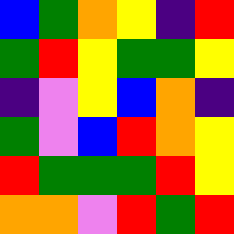[["blue", "green", "orange", "yellow", "indigo", "red"], ["green", "red", "yellow", "green", "green", "yellow"], ["indigo", "violet", "yellow", "blue", "orange", "indigo"], ["green", "violet", "blue", "red", "orange", "yellow"], ["red", "green", "green", "green", "red", "yellow"], ["orange", "orange", "violet", "red", "green", "red"]]